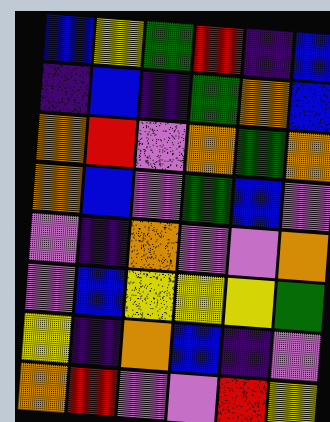[["blue", "yellow", "green", "red", "indigo", "blue"], ["indigo", "blue", "indigo", "green", "orange", "blue"], ["orange", "red", "violet", "orange", "green", "orange"], ["orange", "blue", "violet", "green", "blue", "violet"], ["violet", "indigo", "orange", "violet", "violet", "orange"], ["violet", "blue", "yellow", "yellow", "yellow", "green"], ["yellow", "indigo", "orange", "blue", "indigo", "violet"], ["orange", "red", "violet", "violet", "red", "yellow"]]